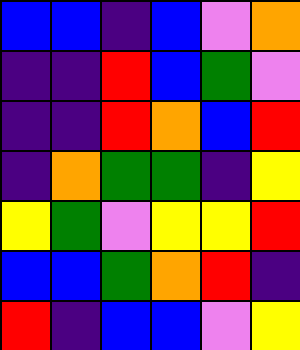[["blue", "blue", "indigo", "blue", "violet", "orange"], ["indigo", "indigo", "red", "blue", "green", "violet"], ["indigo", "indigo", "red", "orange", "blue", "red"], ["indigo", "orange", "green", "green", "indigo", "yellow"], ["yellow", "green", "violet", "yellow", "yellow", "red"], ["blue", "blue", "green", "orange", "red", "indigo"], ["red", "indigo", "blue", "blue", "violet", "yellow"]]